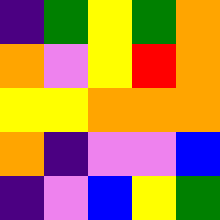[["indigo", "green", "yellow", "green", "orange"], ["orange", "violet", "yellow", "red", "orange"], ["yellow", "yellow", "orange", "orange", "orange"], ["orange", "indigo", "violet", "violet", "blue"], ["indigo", "violet", "blue", "yellow", "green"]]